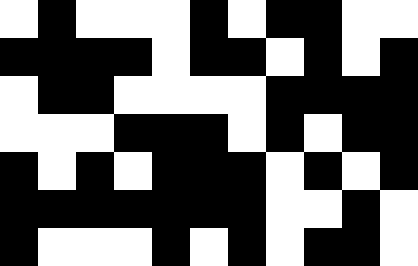[["white", "black", "white", "white", "white", "black", "white", "black", "black", "white", "white"], ["black", "black", "black", "black", "white", "black", "black", "white", "black", "white", "black"], ["white", "black", "black", "white", "white", "white", "white", "black", "black", "black", "black"], ["white", "white", "white", "black", "black", "black", "white", "black", "white", "black", "black"], ["black", "white", "black", "white", "black", "black", "black", "white", "black", "white", "black"], ["black", "black", "black", "black", "black", "black", "black", "white", "white", "black", "white"], ["black", "white", "white", "white", "black", "white", "black", "white", "black", "black", "white"]]